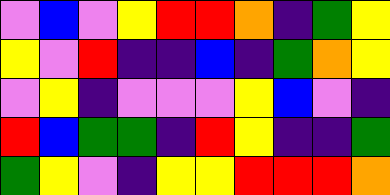[["violet", "blue", "violet", "yellow", "red", "red", "orange", "indigo", "green", "yellow"], ["yellow", "violet", "red", "indigo", "indigo", "blue", "indigo", "green", "orange", "yellow"], ["violet", "yellow", "indigo", "violet", "violet", "violet", "yellow", "blue", "violet", "indigo"], ["red", "blue", "green", "green", "indigo", "red", "yellow", "indigo", "indigo", "green"], ["green", "yellow", "violet", "indigo", "yellow", "yellow", "red", "red", "red", "orange"]]